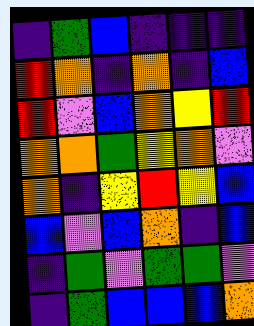[["indigo", "green", "blue", "indigo", "indigo", "indigo"], ["red", "orange", "indigo", "orange", "indigo", "blue"], ["red", "violet", "blue", "orange", "yellow", "red"], ["orange", "orange", "green", "yellow", "orange", "violet"], ["orange", "indigo", "yellow", "red", "yellow", "blue"], ["blue", "violet", "blue", "orange", "indigo", "blue"], ["indigo", "green", "violet", "green", "green", "violet"], ["indigo", "green", "blue", "blue", "blue", "orange"]]